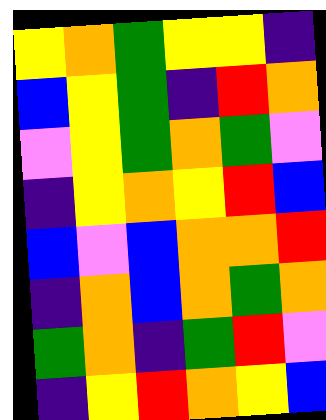[["yellow", "orange", "green", "yellow", "yellow", "indigo"], ["blue", "yellow", "green", "indigo", "red", "orange"], ["violet", "yellow", "green", "orange", "green", "violet"], ["indigo", "yellow", "orange", "yellow", "red", "blue"], ["blue", "violet", "blue", "orange", "orange", "red"], ["indigo", "orange", "blue", "orange", "green", "orange"], ["green", "orange", "indigo", "green", "red", "violet"], ["indigo", "yellow", "red", "orange", "yellow", "blue"]]